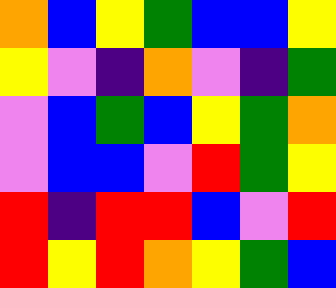[["orange", "blue", "yellow", "green", "blue", "blue", "yellow"], ["yellow", "violet", "indigo", "orange", "violet", "indigo", "green"], ["violet", "blue", "green", "blue", "yellow", "green", "orange"], ["violet", "blue", "blue", "violet", "red", "green", "yellow"], ["red", "indigo", "red", "red", "blue", "violet", "red"], ["red", "yellow", "red", "orange", "yellow", "green", "blue"]]